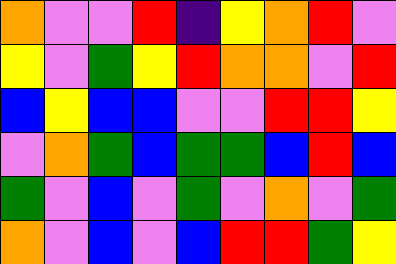[["orange", "violet", "violet", "red", "indigo", "yellow", "orange", "red", "violet"], ["yellow", "violet", "green", "yellow", "red", "orange", "orange", "violet", "red"], ["blue", "yellow", "blue", "blue", "violet", "violet", "red", "red", "yellow"], ["violet", "orange", "green", "blue", "green", "green", "blue", "red", "blue"], ["green", "violet", "blue", "violet", "green", "violet", "orange", "violet", "green"], ["orange", "violet", "blue", "violet", "blue", "red", "red", "green", "yellow"]]